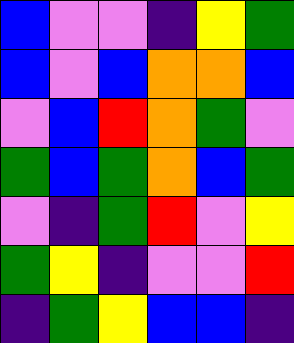[["blue", "violet", "violet", "indigo", "yellow", "green"], ["blue", "violet", "blue", "orange", "orange", "blue"], ["violet", "blue", "red", "orange", "green", "violet"], ["green", "blue", "green", "orange", "blue", "green"], ["violet", "indigo", "green", "red", "violet", "yellow"], ["green", "yellow", "indigo", "violet", "violet", "red"], ["indigo", "green", "yellow", "blue", "blue", "indigo"]]